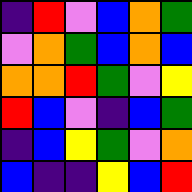[["indigo", "red", "violet", "blue", "orange", "green"], ["violet", "orange", "green", "blue", "orange", "blue"], ["orange", "orange", "red", "green", "violet", "yellow"], ["red", "blue", "violet", "indigo", "blue", "green"], ["indigo", "blue", "yellow", "green", "violet", "orange"], ["blue", "indigo", "indigo", "yellow", "blue", "red"]]